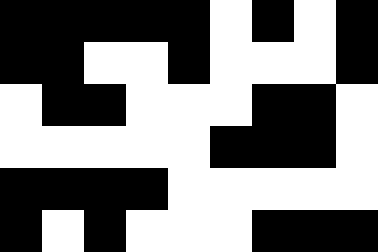[["black", "black", "black", "black", "black", "white", "black", "white", "black"], ["black", "black", "white", "white", "black", "white", "white", "white", "black"], ["white", "black", "black", "white", "white", "white", "black", "black", "white"], ["white", "white", "white", "white", "white", "black", "black", "black", "white"], ["black", "black", "black", "black", "white", "white", "white", "white", "white"], ["black", "white", "black", "white", "white", "white", "black", "black", "black"]]